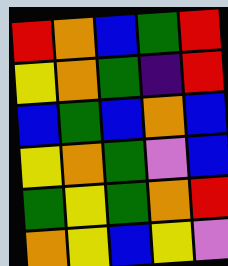[["red", "orange", "blue", "green", "red"], ["yellow", "orange", "green", "indigo", "red"], ["blue", "green", "blue", "orange", "blue"], ["yellow", "orange", "green", "violet", "blue"], ["green", "yellow", "green", "orange", "red"], ["orange", "yellow", "blue", "yellow", "violet"]]